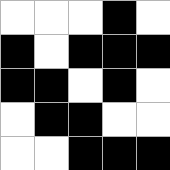[["white", "white", "white", "black", "white"], ["black", "white", "black", "black", "black"], ["black", "black", "white", "black", "white"], ["white", "black", "black", "white", "white"], ["white", "white", "black", "black", "black"]]